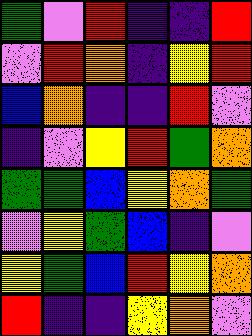[["green", "violet", "red", "indigo", "indigo", "red"], ["violet", "red", "orange", "indigo", "yellow", "red"], ["blue", "orange", "indigo", "indigo", "red", "violet"], ["indigo", "violet", "yellow", "red", "green", "orange"], ["green", "green", "blue", "yellow", "orange", "green"], ["violet", "yellow", "green", "blue", "indigo", "violet"], ["yellow", "green", "blue", "red", "yellow", "orange"], ["red", "indigo", "indigo", "yellow", "orange", "violet"]]